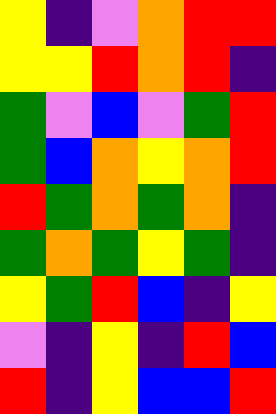[["yellow", "indigo", "violet", "orange", "red", "red"], ["yellow", "yellow", "red", "orange", "red", "indigo"], ["green", "violet", "blue", "violet", "green", "red"], ["green", "blue", "orange", "yellow", "orange", "red"], ["red", "green", "orange", "green", "orange", "indigo"], ["green", "orange", "green", "yellow", "green", "indigo"], ["yellow", "green", "red", "blue", "indigo", "yellow"], ["violet", "indigo", "yellow", "indigo", "red", "blue"], ["red", "indigo", "yellow", "blue", "blue", "red"]]